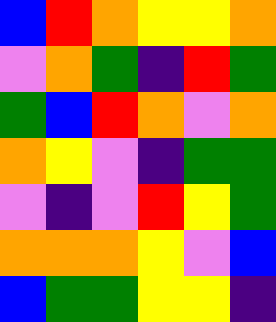[["blue", "red", "orange", "yellow", "yellow", "orange"], ["violet", "orange", "green", "indigo", "red", "green"], ["green", "blue", "red", "orange", "violet", "orange"], ["orange", "yellow", "violet", "indigo", "green", "green"], ["violet", "indigo", "violet", "red", "yellow", "green"], ["orange", "orange", "orange", "yellow", "violet", "blue"], ["blue", "green", "green", "yellow", "yellow", "indigo"]]